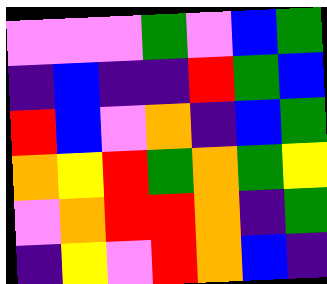[["violet", "violet", "violet", "green", "violet", "blue", "green"], ["indigo", "blue", "indigo", "indigo", "red", "green", "blue"], ["red", "blue", "violet", "orange", "indigo", "blue", "green"], ["orange", "yellow", "red", "green", "orange", "green", "yellow"], ["violet", "orange", "red", "red", "orange", "indigo", "green"], ["indigo", "yellow", "violet", "red", "orange", "blue", "indigo"]]